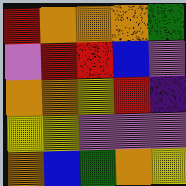[["red", "orange", "orange", "orange", "green"], ["violet", "red", "red", "blue", "violet"], ["orange", "orange", "yellow", "red", "indigo"], ["yellow", "yellow", "violet", "violet", "violet"], ["orange", "blue", "green", "orange", "yellow"]]